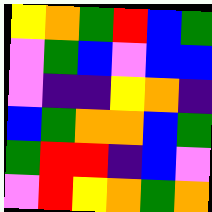[["yellow", "orange", "green", "red", "blue", "green"], ["violet", "green", "blue", "violet", "blue", "blue"], ["violet", "indigo", "indigo", "yellow", "orange", "indigo"], ["blue", "green", "orange", "orange", "blue", "green"], ["green", "red", "red", "indigo", "blue", "violet"], ["violet", "red", "yellow", "orange", "green", "orange"]]